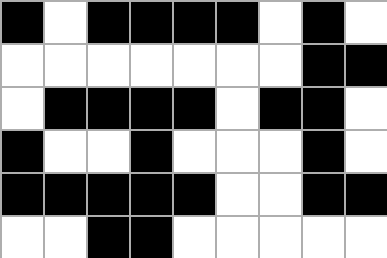[["black", "white", "black", "black", "black", "black", "white", "black", "white"], ["white", "white", "white", "white", "white", "white", "white", "black", "black"], ["white", "black", "black", "black", "black", "white", "black", "black", "white"], ["black", "white", "white", "black", "white", "white", "white", "black", "white"], ["black", "black", "black", "black", "black", "white", "white", "black", "black"], ["white", "white", "black", "black", "white", "white", "white", "white", "white"]]